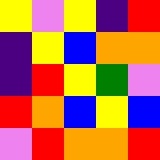[["yellow", "violet", "yellow", "indigo", "red"], ["indigo", "yellow", "blue", "orange", "orange"], ["indigo", "red", "yellow", "green", "violet"], ["red", "orange", "blue", "yellow", "blue"], ["violet", "red", "orange", "orange", "red"]]